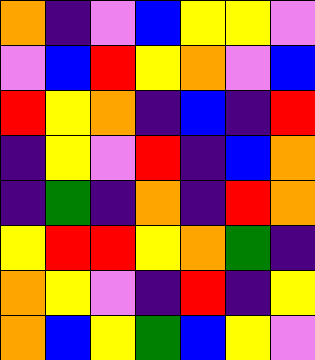[["orange", "indigo", "violet", "blue", "yellow", "yellow", "violet"], ["violet", "blue", "red", "yellow", "orange", "violet", "blue"], ["red", "yellow", "orange", "indigo", "blue", "indigo", "red"], ["indigo", "yellow", "violet", "red", "indigo", "blue", "orange"], ["indigo", "green", "indigo", "orange", "indigo", "red", "orange"], ["yellow", "red", "red", "yellow", "orange", "green", "indigo"], ["orange", "yellow", "violet", "indigo", "red", "indigo", "yellow"], ["orange", "blue", "yellow", "green", "blue", "yellow", "violet"]]